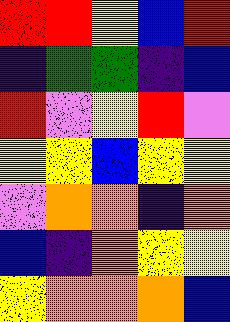[["red", "red", "yellow", "blue", "red"], ["indigo", "green", "green", "indigo", "blue"], ["red", "violet", "yellow", "red", "violet"], ["yellow", "yellow", "blue", "yellow", "yellow"], ["violet", "orange", "orange", "indigo", "orange"], ["blue", "indigo", "orange", "yellow", "yellow"], ["yellow", "orange", "orange", "orange", "blue"]]